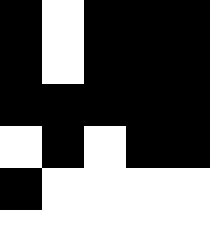[["black", "white", "black", "black", "black"], ["black", "white", "black", "black", "black"], ["black", "black", "black", "black", "black"], ["white", "black", "white", "black", "black"], ["black", "white", "white", "white", "white"], ["white", "white", "white", "white", "white"]]